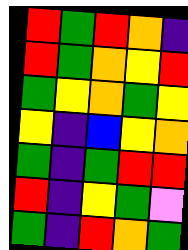[["red", "green", "red", "orange", "indigo"], ["red", "green", "orange", "yellow", "red"], ["green", "yellow", "orange", "green", "yellow"], ["yellow", "indigo", "blue", "yellow", "orange"], ["green", "indigo", "green", "red", "red"], ["red", "indigo", "yellow", "green", "violet"], ["green", "indigo", "red", "orange", "green"]]